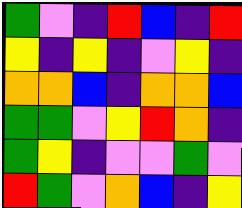[["green", "violet", "indigo", "red", "blue", "indigo", "red"], ["yellow", "indigo", "yellow", "indigo", "violet", "yellow", "indigo"], ["orange", "orange", "blue", "indigo", "orange", "orange", "blue"], ["green", "green", "violet", "yellow", "red", "orange", "indigo"], ["green", "yellow", "indigo", "violet", "violet", "green", "violet"], ["red", "green", "violet", "orange", "blue", "indigo", "yellow"]]